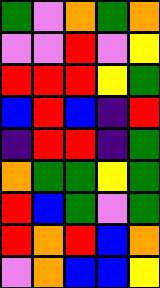[["green", "violet", "orange", "green", "orange"], ["violet", "violet", "red", "violet", "yellow"], ["red", "red", "red", "yellow", "green"], ["blue", "red", "blue", "indigo", "red"], ["indigo", "red", "red", "indigo", "green"], ["orange", "green", "green", "yellow", "green"], ["red", "blue", "green", "violet", "green"], ["red", "orange", "red", "blue", "orange"], ["violet", "orange", "blue", "blue", "yellow"]]